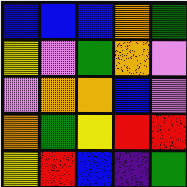[["blue", "blue", "blue", "orange", "green"], ["yellow", "violet", "green", "orange", "violet"], ["violet", "orange", "orange", "blue", "violet"], ["orange", "green", "yellow", "red", "red"], ["yellow", "red", "blue", "indigo", "green"]]